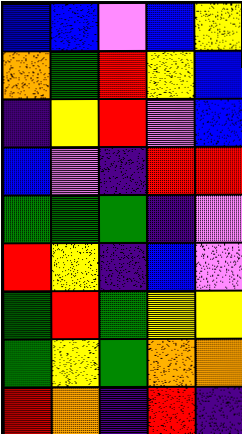[["blue", "blue", "violet", "blue", "yellow"], ["orange", "green", "red", "yellow", "blue"], ["indigo", "yellow", "red", "violet", "blue"], ["blue", "violet", "indigo", "red", "red"], ["green", "green", "green", "indigo", "violet"], ["red", "yellow", "indigo", "blue", "violet"], ["green", "red", "green", "yellow", "yellow"], ["green", "yellow", "green", "orange", "orange"], ["red", "orange", "indigo", "red", "indigo"]]